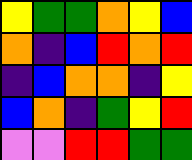[["yellow", "green", "green", "orange", "yellow", "blue"], ["orange", "indigo", "blue", "red", "orange", "red"], ["indigo", "blue", "orange", "orange", "indigo", "yellow"], ["blue", "orange", "indigo", "green", "yellow", "red"], ["violet", "violet", "red", "red", "green", "green"]]